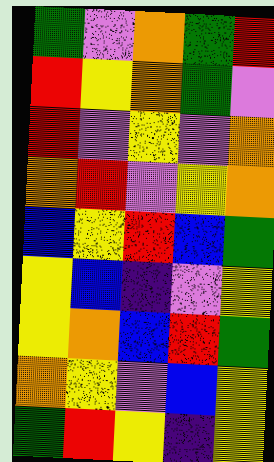[["green", "violet", "orange", "green", "red"], ["red", "yellow", "orange", "green", "violet"], ["red", "violet", "yellow", "violet", "orange"], ["orange", "red", "violet", "yellow", "orange"], ["blue", "yellow", "red", "blue", "green"], ["yellow", "blue", "indigo", "violet", "yellow"], ["yellow", "orange", "blue", "red", "green"], ["orange", "yellow", "violet", "blue", "yellow"], ["green", "red", "yellow", "indigo", "yellow"]]